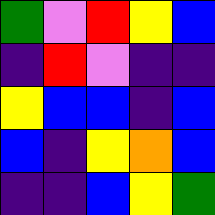[["green", "violet", "red", "yellow", "blue"], ["indigo", "red", "violet", "indigo", "indigo"], ["yellow", "blue", "blue", "indigo", "blue"], ["blue", "indigo", "yellow", "orange", "blue"], ["indigo", "indigo", "blue", "yellow", "green"]]